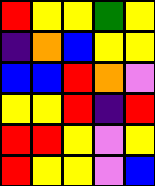[["red", "yellow", "yellow", "green", "yellow"], ["indigo", "orange", "blue", "yellow", "yellow"], ["blue", "blue", "red", "orange", "violet"], ["yellow", "yellow", "red", "indigo", "red"], ["red", "red", "yellow", "violet", "yellow"], ["red", "yellow", "yellow", "violet", "blue"]]